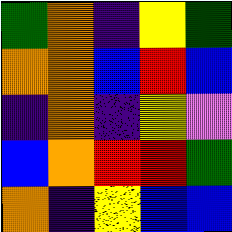[["green", "orange", "indigo", "yellow", "green"], ["orange", "orange", "blue", "red", "blue"], ["indigo", "orange", "indigo", "yellow", "violet"], ["blue", "orange", "red", "red", "green"], ["orange", "indigo", "yellow", "blue", "blue"]]